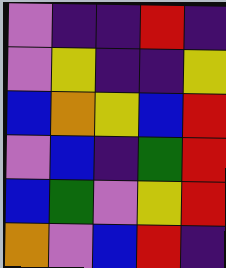[["violet", "indigo", "indigo", "red", "indigo"], ["violet", "yellow", "indigo", "indigo", "yellow"], ["blue", "orange", "yellow", "blue", "red"], ["violet", "blue", "indigo", "green", "red"], ["blue", "green", "violet", "yellow", "red"], ["orange", "violet", "blue", "red", "indigo"]]